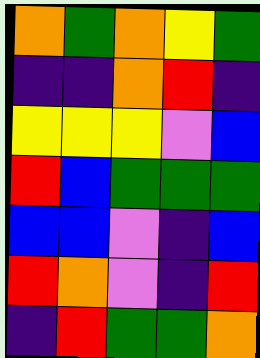[["orange", "green", "orange", "yellow", "green"], ["indigo", "indigo", "orange", "red", "indigo"], ["yellow", "yellow", "yellow", "violet", "blue"], ["red", "blue", "green", "green", "green"], ["blue", "blue", "violet", "indigo", "blue"], ["red", "orange", "violet", "indigo", "red"], ["indigo", "red", "green", "green", "orange"]]